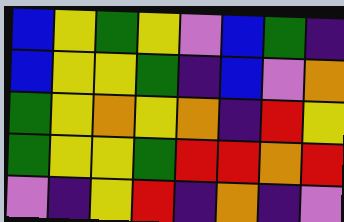[["blue", "yellow", "green", "yellow", "violet", "blue", "green", "indigo"], ["blue", "yellow", "yellow", "green", "indigo", "blue", "violet", "orange"], ["green", "yellow", "orange", "yellow", "orange", "indigo", "red", "yellow"], ["green", "yellow", "yellow", "green", "red", "red", "orange", "red"], ["violet", "indigo", "yellow", "red", "indigo", "orange", "indigo", "violet"]]